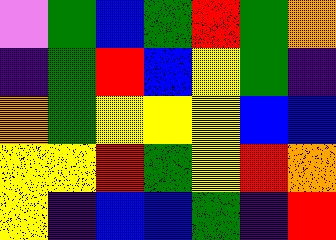[["violet", "green", "blue", "green", "red", "green", "orange"], ["indigo", "green", "red", "blue", "yellow", "green", "indigo"], ["orange", "green", "yellow", "yellow", "yellow", "blue", "blue"], ["yellow", "yellow", "red", "green", "yellow", "red", "orange"], ["yellow", "indigo", "blue", "blue", "green", "indigo", "red"]]